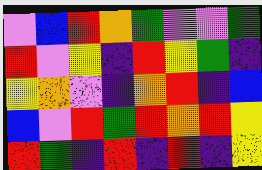[["violet", "blue", "red", "orange", "green", "violet", "violet", "green"], ["red", "violet", "yellow", "indigo", "red", "yellow", "green", "indigo"], ["yellow", "orange", "violet", "indigo", "orange", "red", "indigo", "blue"], ["blue", "violet", "red", "green", "red", "orange", "red", "yellow"], ["red", "green", "indigo", "red", "indigo", "red", "indigo", "yellow"]]